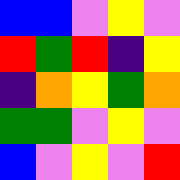[["blue", "blue", "violet", "yellow", "violet"], ["red", "green", "red", "indigo", "yellow"], ["indigo", "orange", "yellow", "green", "orange"], ["green", "green", "violet", "yellow", "violet"], ["blue", "violet", "yellow", "violet", "red"]]